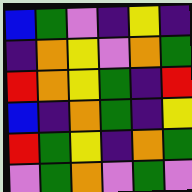[["blue", "green", "violet", "indigo", "yellow", "indigo"], ["indigo", "orange", "yellow", "violet", "orange", "green"], ["red", "orange", "yellow", "green", "indigo", "red"], ["blue", "indigo", "orange", "green", "indigo", "yellow"], ["red", "green", "yellow", "indigo", "orange", "green"], ["violet", "green", "orange", "violet", "green", "violet"]]